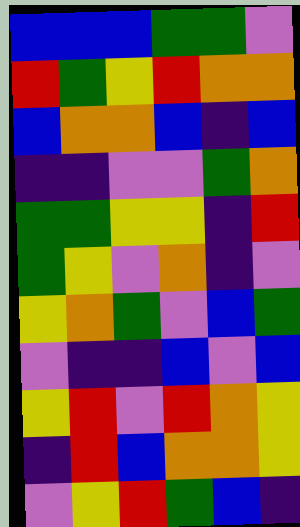[["blue", "blue", "blue", "green", "green", "violet"], ["red", "green", "yellow", "red", "orange", "orange"], ["blue", "orange", "orange", "blue", "indigo", "blue"], ["indigo", "indigo", "violet", "violet", "green", "orange"], ["green", "green", "yellow", "yellow", "indigo", "red"], ["green", "yellow", "violet", "orange", "indigo", "violet"], ["yellow", "orange", "green", "violet", "blue", "green"], ["violet", "indigo", "indigo", "blue", "violet", "blue"], ["yellow", "red", "violet", "red", "orange", "yellow"], ["indigo", "red", "blue", "orange", "orange", "yellow"], ["violet", "yellow", "red", "green", "blue", "indigo"]]